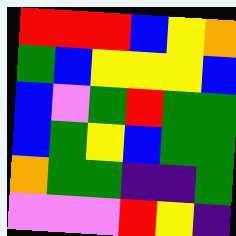[["red", "red", "red", "blue", "yellow", "orange"], ["green", "blue", "yellow", "yellow", "yellow", "blue"], ["blue", "violet", "green", "red", "green", "green"], ["blue", "green", "yellow", "blue", "green", "green"], ["orange", "green", "green", "indigo", "indigo", "green"], ["violet", "violet", "violet", "red", "yellow", "indigo"]]